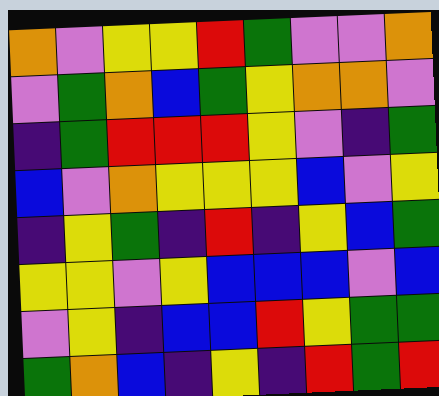[["orange", "violet", "yellow", "yellow", "red", "green", "violet", "violet", "orange"], ["violet", "green", "orange", "blue", "green", "yellow", "orange", "orange", "violet"], ["indigo", "green", "red", "red", "red", "yellow", "violet", "indigo", "green"], ["blue", "violet", "orange", "yellow", "yellow", "yellow", "blue", "violet", "yellow"], ["indigo", "yellow", "green", "indigo", "red", "indigo", "yellow", "blue", "green"], ["yellow", "yellow", "violet", "yellow", "blue", "blue", "blue", "violet", "blue"], ["violet", "yellow", "indigo", "blue", "blue", "red", "yellow", "green", "green"], ["green", "orange", "blue", "indigo", "yellow", "indigo", "red", "green", "red"]]